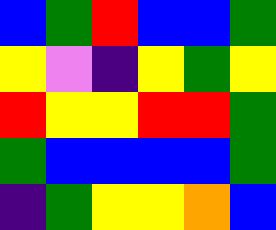[["blue", "green", "red", "blue", "blue", "green"], ["yellow", "violet", "indigo", "yellow", "green", "yellow"], ["red", "yellow", "yellow", "red", "red", "green"], ["green", "blue", "blue", "blue", "blue", "green"], ["indigo", "green", "yellow", "yellow", "orange", "blue"]]